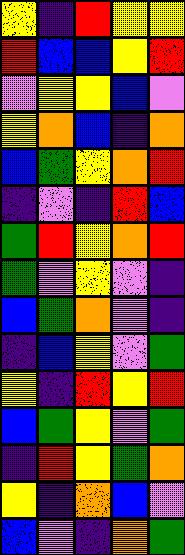[["yellow", "indigo", "red", "yellow", "yellow"], ["red", "blue", "blue", "yellow", "red"], ["violet", "yellow", "yellow", "blue", "violet"], ["yellow", "orange", "blue", "indigo", "orange"], ["blue", "green", "yellow", "orange", "red"], ["indigo", "violet", "indigo", "red", "blue"], ["green", "red", "yellow", "orange", "red"], ["green", "violet", "yellow", "violet", "indigo"], ["blue", "green", "orange", "violet", "indigo"], ["indigo", "blue", "yellow", "violet", "green"], ["yellow", "indigo", "red", "yellow", "red"], ["blue", "green", "yellow", "violet", "green"], ["indigo", "red", "yellow", "green", "orange"], ["yellow", "indigo", "orange", "blue", "violet"], ["blue", "violet", "indigo", "orange", "green"]]